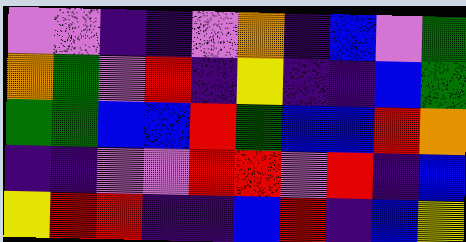[["violet", "violet", "indigo", "indigo", "violet", "orange", "indigo", "blue", "violet", "green"], ["orange", "green", "violet", "red", "indigo", "yellow", "indigo", "indigo", "blue", "green"], ["green", "green", "blue", "blue", "red", "green", "blue", "blue", "red", "orange"], ["indigo", "indigo", "violet", "violet", "red", "red", "violet", "red", "indigo", "blue"], ["yellow", "red", "red", "indigo", "indigo", "blue", "red", "indigo", "blue", "yellow"]]